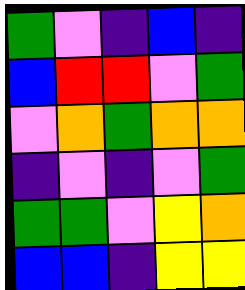[["green", "violet", "indigo", "blue", "indigo"], ["blue", "red", "red", "violet", "green"], ["violet", "orange", "green", "orange", "orange"], ["indigo", "violet", "indigo", "violet", "green"], ["green", "green", "violet", "yellow", "orange"], ["blue", "blue", "indigo", "yellow", "yellow"]]